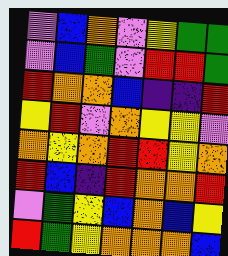[["violet", "blue", "orange", "violet", "yellow", "green", "green"], ["violet", "blue", "green", "violet", "red", "red", "green"], ["red", "orange", "orange", "blue", "indigo", "indigo", "red"], ["yellow", "red", "violet", "orange", "yellow", "yellow", "violet"], ["orange", "yellow", "orange", "red", "red", "yellow", "orange"], ["red", "blue", "indigo", "red", "orange", "orange", "red"], ["violet", "green", "yellow", "blue", "orange", "blue", "yellow"], ["red", "green", "yellow", "orange", "orange", "orange", "blue"]]